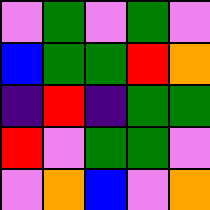[["violet", "green", "violet", "green", "violet"], ["blue", "green", "green", "red", "orange"], ["indigo", "red", "indigo", "green", "green"], ["red", "violet", "green", "green", "violet"], ["violet", "orange", "blue", "violet", "orange"]]